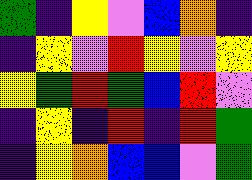[["green", "indigo", "yellow", "violet", "blue", "orange", "indigo"], ["indigo", "yellow", "violet", "red", "yellow", "violet", "yellow"], ["yellow", "green", "red", "green", "blue", "red", "violet"], ["indigo", "yellow", "indigo", "red", "indigo", "red", "green"], ["indigo", "yellow", "orange", "blue", "blue", "violet", "green"]]